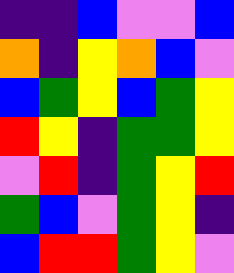[["indigo", "indigo", "blue", "violet", "violet", "blue"], ["orange", "indigo", "yellow", "orange", "blue", "violet"], ["blue", "green", "yellow", "blue", "green", "yellow"], ["red", "yellow", "indigo", "green", "green", "yellow"], ["violet", "red", "indigo", "green", "yellow", "red"], ["green", "blue", "violet", "green", "yellow", "indigo"], ["blue", "red", "red", "green", "yellow", "violet"]]